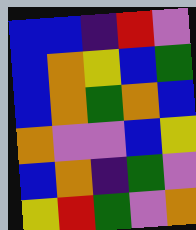[["blue", "blue", "indigo", "red", "violet"], ["blue", "orange", "yellow", "blue", "green"], ["blue", "orange", "green", "orange", "blue"], ["orange", "violet", "violet", "blue", "yellow"], ["blue", "orange", "indigo", "green", "violet"], ["yellow", "red", "green", "violet", "orange"]]